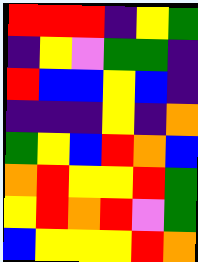[["red", "red", "red", "indigo", "yellow", "green"], ["indigo", "yellow", "violet", "green", "green", "indigo"], ["red", "blue", "blue", "yellow", "blue", "indigo"], ["indigo", "indigo", "indigo", "yellow", "indigo", "orange"], ["green", "yellow", "blue", "red", "orange", "blue"], ["orange", "red", "yellow", "yellow", "red", "green"], ["yellow", "red", "orange", "red", "violet", "green"], ["blue", "yellow", "yellow", "yellow", "red", "orange"]]